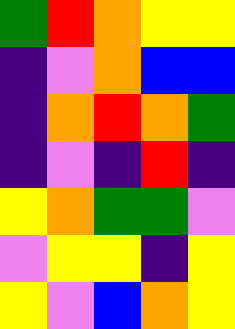[["green", "red", "orange", "yellow", "yellow"], ["indigo", "violet", "orange", "blue", "blue"], ["indigo", "orange", "red", "orange", "green"], ["indigo", "violet", "indigo", "red", "indigo"], ["yellow", "orange", "green", "green", "violet"], ["violet", "yellow", "yellow", "indigo", "yellow"], ["yellow", "violet", "blue", "orange", "yellow"]]